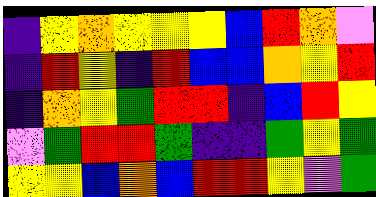[["indigo", "yellow", "orange", "yellow", "yellow", "yellow", "blue", "red", "orange", "violet"], ["indigo", "red", "yellow", "indigo", "red", "blue", "blue", "orange", "yellow", "red"], ["indigo", "orange", "yellow", "green", "red", "red", "indigo", "blue", "red", "yellow"], ["violet", "green", "red", "red", "green", "indigo", "indigo", "green", "yellow", "green"], ["yellow", "yellow", "blue", "orange", "blue", "red", "red", "yellow", "violet", "green"]]